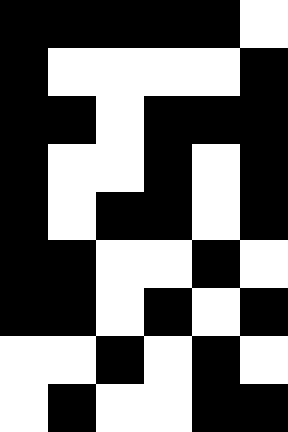[["black", "black", "black", "black", "black", "white"], ["black", "white", "white", "white", "white", "black"], ["black", "black", "white", "black", "black", "black"], ["black", "white", "white", "black", "white", "black"], ["black", "white", "black", "black", "white", "black"], ["black", "black", "white", "white", "black", "white"], ["black", "black", "white", "black", "white", "black"], ["white", "white", "black", "white", "black", "white"], ["white", "black", "white", "white", "black", "black"]]